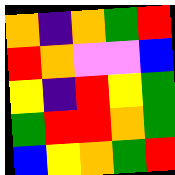[["orange", "indigo", "orange", "green", "red"], ["red", "orange", "violet", "violet", "blue"], ["yellow", "indigo", "red", "yellow", "green"], ["green", "red", "red", "orange", "green"], ["blue", "yellow", "orange", "green", "red"]]